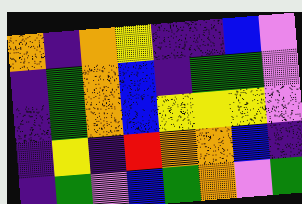[["orange", "indigo", "orange", "yellow", "indigo", "indigo", "blue", "violet"], ["indigo", "green", "orange", "blue", "indigo", "green", "green", "violet"], ["indigo", "green", "orange", "blue", "yellow", "yellow", "yellow", "violet"], ["indigo", "yellow", "indigo", "red", "orange", "orange", "blue", "indigo"], ["indigo", "green", "violet", "blue", "green", "orange", "violet", "green"]]